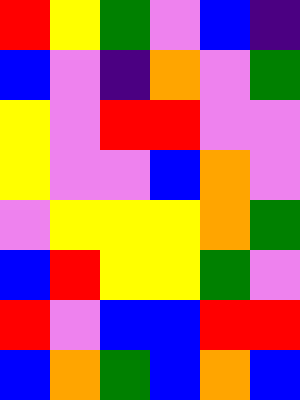[["red", "yellow", "green", "violet", "blue", "indigo"], ["blue", "violet", "indigo", "orange", "violet", "green"], ["yellow", "violet", "red", "red", "violet", "violet"], ["yellow", "violet", "violet", "blue", "orange", "violet"], ["violet", "yellow", "yellow", "yellow", "orange", "green"], ["blue", "red", "yellow", "yellow", "green", "violet"], ["red", "violet", "blue", "blue", "red", "red"], ["blue", "orange", "green", "blue", "orange", "blue"]]